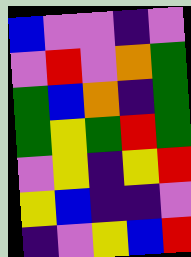[["blue", "violet", "violet", "indigo", "violet"], ["violet", "red", "violet", "orange", "green"], ["green", "blue", "orange", "indigo", "green"], ["green", "yellow", "green", "red", "green"], ["violet", "yellow", "indigo", "yellow", "red"], ["yellow", "blue", "indigo", "indigo", "violet"], ["indigo", "violet", "yellow", "blue", "red"]]